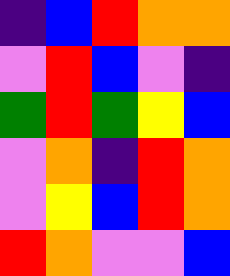[["indigo", "blue", "red", "orange", "orange"], ["violet", "red", "blue", "violet", "indigo"], ["green", "red", "green", "yellow", "blue"], ["violet", "orange", "indigo", "red", "orange"], ["violet", "yellow", "blue", "red", "orange"], ["red", "orange", "violet", "violet", "blue"]]